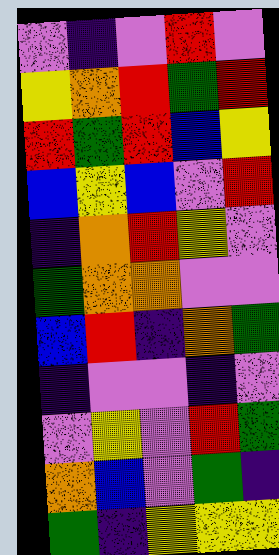[["violet", "indigo", "violet", "red", "violet"], ["yellow", "orange", "red", "green", "red"], ["red", "green", "red", "blue", "yellow"], ["blue", "yellow", "blue", "violet", "red"], ["indigo", "orange", "red", "yellow", "violet"], ["green", "orange", "orange", "violet", "violet"], ["blue", "red", "indigo", "orange", "green"], ["indigo", "violet", "violet", "indigo", "violet"], ["violet", "yellow", "violet", "red", "green"], ["orange", "blue", "violet", "green", "indigo"], ["green", "indigo", "yellow", "yellow", "yellow"]]